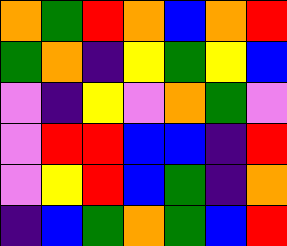[["orange", "green", "red", "orange", "blue", "orange", "red"], ["green", "orange", "indigo", "yellow", "green", "yellow", "blue"], ["violet", "indigo", "yellow", "violet", "orange", "green", "violet"], ["violet", "red", "red", "blue", "blue", "indigo", "red"], ["violet", "yellow", "red", "blue", "green", "indigo", "orange"], ["indigo", "blue", "green", "orange", "green", "blue", "red"]]